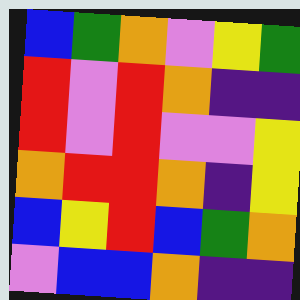[["blue", "green", "orange", "violet", "yellow", "green"], ["red", "violet", "red", "orange", "indigo", "indigo"], ["red", "violet", "red", "violet", "violet", "yellow"], ["orange", "red", "red", "orange", "indigo", "yellow"], ["blue", "yellow", "red", "blue", "green", "orange"], ["violet", "blue", "blue", "orange", "indigo", "indigo"]]